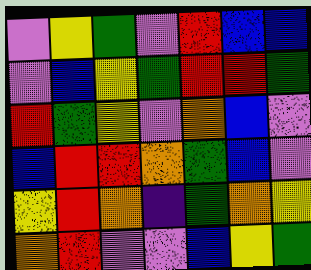[["violet", "yellow", "green", "violet", "red", "blue", "blue"], ["violet", "blue", "yellow", "green", "red", "red", "green"], ["red", "green", "yellow", "violet", "orange", "blue", "violet"], ["blue", "red", "red", "orange", "green", "blue", "violet"], ["yellow", "red", "orange", "indigo", "green", "orange", "yellow"], ["orange", "red", "violet", "violet", "blue", "yellow", "green"]]